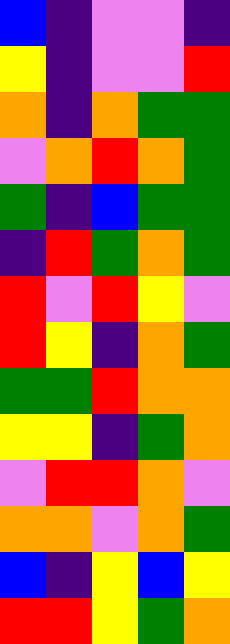[["blue", "indigo", "violet", "violet", "indigo"], ["yellow", "indigo", "violet", "violet", "red"], ["orange", "indigo", "orange", "green", "green"], ["violet", "orange", "red", "orange", "green"], ["green", "indigo", "blue", "green", "green"], ["indigo", "red", "green", "orange", "green"], ["red", "violet", "red", "yellow", "violet"], ["red", "yellow", "indigo", "orange", "green"], ["green", "green", "red", "orange", "orange"], ["yellow", "yellow", "indigo", "green", "orange"], ["violet", "red", "red", "orange", "violet"], ["orange", "orange", "violet", "orange", "green"], ["blue", "indigo", "yellow", "blue", "yellow"], ["red", "red", "yellow", "green", "orange"]]